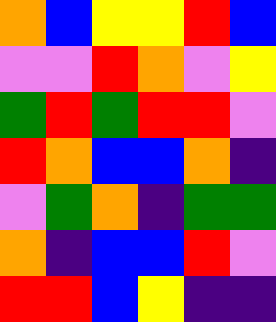[["orange", "blue", "yellow", "yellow", "red", "blue"], ["violet", "violet", "red", "orange", "violet", "yellow"], ["green", "red", "green", "red", "red", "violet"], ["red", "orange", "blue", "blue", "orange", "indigo"], ["violet", "green", "orange", "indigo", "green", "green"], ["orange", "indigo", "blue", "blue", "red", "violet"], ["red", "red", "blue", "yellow", "indigo", "indigo"]]